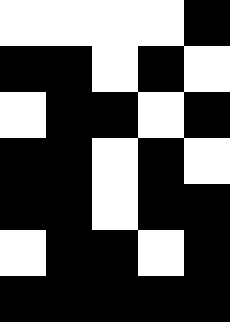[["white", "white", "white", "white", "black"], ["black", "black", "white", "black", "white"], ["white", "black", "black", "white", "black"], ["black", "black", "white", "black", "white"], ["black", "black", "white", "black", "black"], ["white", "black", "black", "white", "black"], ["black", "black", "black", "black", "black"]]